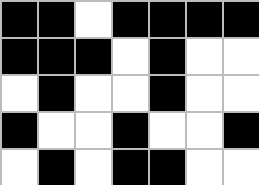[["black", "black", "white", "black", "black", "black", "black"], ["black", "black", "black", "white", "black", "white", "white"], ["white", "black", "white", "white", "black", "white", "white"], ["black", "white", "white", "black", "white", "white", "black"], ["white", "black", "white", "black", "black", "white", "white"]]